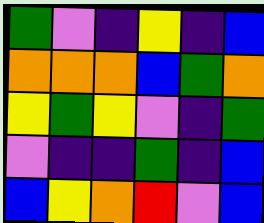[["green", "violet", "indigo", "yellow", "indigo", "blue"], ["orange", "orange", "orange", "blue", "green", "orange"], ["yellow", "green", "yellow", "violet", "indigo", "green"], ["violet", "indigo", "indigo", "green", "indigo", "blue"], ["blue", "yellow", "orange", "red", "violet", "blue"]]